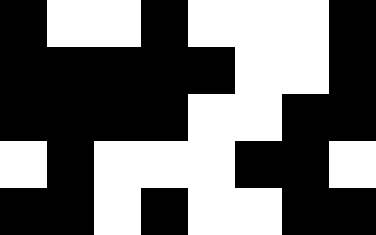[["black", "white", "white", "black", "white", "white", "white", "black"], ["black", "black", "black", "black", "black", "white", "white", "black"], ["black", "black", "black", "black", "white", "white", "black", "black"], ["white", "black", "white", "white", "white", "black", "black", "white"], ["black", "black", "white", "black", "white", "white", "black", "black"]]